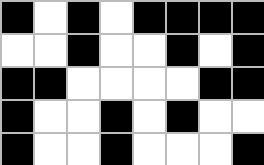[["black", "white", "black", "white", "black", "black", "black", "black"], ["white", "white", "black", "white", "white", "black", "white", "black"], ["black", "black", "white", "white", "white", "white", "black", "black"], ["black", "white", "white", "black", "white", "black", "white", "white"], ["black", "white", "white", "black", "white", "white", "white", "black"]]